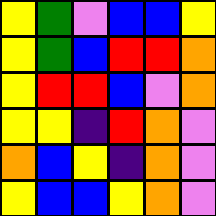[["yellow", "green", "violet", "blue", "blue", "yellow"], ["yellow", "green", "blue", "red", "red", "orange"], ["yellow", "red", "red", "blue", "violet", "orange"], ["yellow", "yellow", "indigo", "red", "orange", "violet"], ["orange", "blue", "yellow", "indigo", "orange", "violet"], ["yellow", "blue", "blue", "yellow", "orange", "violet"]]